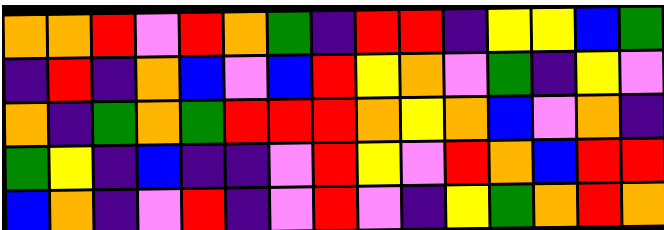[["orange", "orange", "red", "violet", "red", "orange", "green", "indigo", "red", "red", "indigo", "yellow", "yellow", "blue", "green"], ["indigo", "red", "indigo", "orange", "blue", "violet", "blue", "red", "yellow", "orange", "violet", "green", "indigo", "yellow", "violet"], ["orange", "indigo", "green", "orange", "green", "red", "red", "red", "orange", "yellow", "orange", "blue", "violet", "orange", "indigo"], ["green", "yellow", "indigo", "blue", "indigo", "indigo", "violet", "red", "yellow", "violet", "red", "orange", "blue", "red", "red"], ["blue", "orange", "indigo", "violet", "red", "indigo", "violet", "red", "violet", "indigo", "yellow", "green", "orange", "red", "orange"]]